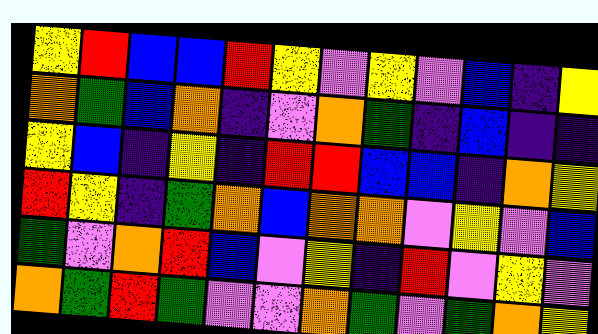[["yellow", "red", "blue", "blue", "red", "yellow", "violet", "yellow", "violet", "blue", "indigo", "yellow"], ["orange", "green", "blue", "orange", "indigo", "violet", "orange", "green", "indigo", "blue", "indigo", "indigo"], ["yellow", "blue", "indigo", "yellow", "indigo", "red", "red", "blue", "blue", "indigo", "orange", "yellow"], ["red", "yellow", "indigo", "green", "orange", "blue", "orange", "orange", "violet", "yellow", "violet", "blue"], ["green", "violet", "orange", "red", "blue", "violet", "yellow", "indigo", "red", "violet", "yellow", "violet"], ["orange", "green", "red", "green", "violet", "violet", "orange", "green", "violet", "green", "orange", "yellow"]]